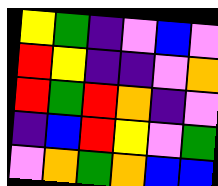[["yellow", "green", "indigo", "violet", "blue", "violet"], ["red", "yellow", "indigo", "indigo", "violet", "orange"], ["red", "green", "red", "orange", "indigo", "violet"], ["indigo", "blue", "red", "yellow", "violet", "green"], ["violet", "orange", "green", "orange", "blue", "blue"]]